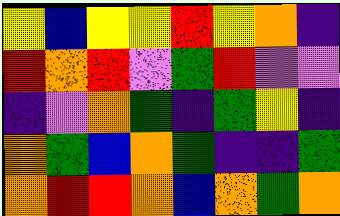[["yellow", "blue", "yellow", "yellow", "red", "yellow", "orange", "indigo"], ["red", "orange", "red", "violet", "green", "red", "violet", "violet"], ["indigo", "violet", "orange", "green", "indigo", "green", "yellow", "indigo"], ["orange", "green", "blue", "orange", "green", "indigo", "indigo", "green"], ["orange", "red", "red", "orange", "blue", "orange", "green", "orange"]]